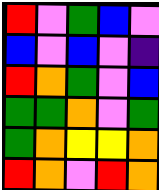[["red", "violet", "green", "blue", "violet"], ["blue", "violet", "blue", "violet", "indigo"], ["red", "orange", "green", "violet", "blue"], ["green", "green", "orange", "violet", "green"], ["green", "orange", "yellow", "yellow", "orange"], ["red", "orange", "violet", "red", "orange"]]